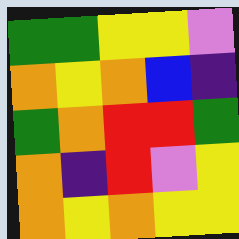[["green", "green", "yellow", "yellow", "violet"], ["orange", "yellow", "orange", "blue", "indigo"], ["green", "orange", "red", "red", "green"], ["orange", "indigo", "red", "violet", "yellow"], ["orange", "yellow", "orange", "yellow", "yellow"]]